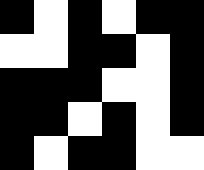[["black", "white", "black", "white", "black", "black"], ["white", "white", "black", "black", "white", "black"], ["black", "black", "black", "white", "white", "black"], ["black", "black", "white", "black", "white", "black"], ["black", "white", "black", "black", "white", "white"]]